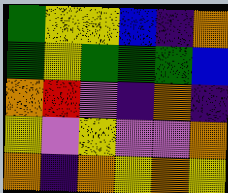[["green", "yellow", "yellow", "blue", "indigo", "orange"], ["green", "yellow", "green", "green", "green", "blue"], ["orange", "red", "violet", "indigo", "orange", "indigo"], ["yellow", "violet", "yellow", "violet", "violet", "orange"], ["orange", "indigo", "orange", "yellow", "orange", "yellow"]]